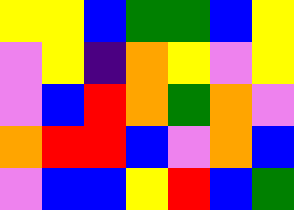[["yellow", "yellow", "blue", "green", "green", "blue", "yellow"], ["violet", "yellow", "indigo", "orange", "yellow", "violet", "yellow"], ["violet", "blue", "red", "orange", "green", "orange", "violet"], ["orange", "red", "red", "blue", "violet", "orange", "blue"], ["violet", "blue", "blue", "yellow", "red", "blue", "green"]]